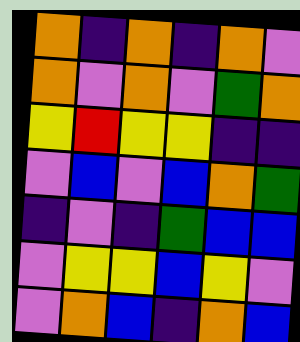[["orange", "indigo", "orange", "indigo", "orange", "violet"], ["orange", "violet", "orange", "violet", "green", "orange"], ["yellow", "red", "yellow", "yellow", "indigo", "indigo"], ["violet", "blue", "violet", "blue", "orange", "green"], ["indigo", "violet", "indigo", "green", "blue", "blue"], ["violet", "yellow", "yellow", "blue", "yellow", "violet"], ["violet", "orange", "blue", "indigo", "orange", "blue"]]